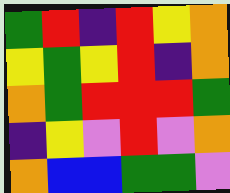[["green", "red", "indigo", "red", "yellow", "orange"], ["yellow", "green", "yellow", "red", "indigo", "orange"], ["orange", "green", "red", "red", "red", "green"], ["indigo", "yellow", "violet", "red", "violet", "orange"], ["orange", "blue", "blue", "green", "green", "violet"]]